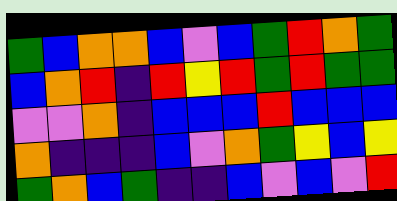[["green", "blue", "orange", "orange", "blue", "violet", "blue", "green", "red", "orange", "green"], ["blue", "orange", "red", "indigo", "red", "yellow", "red", "green", "red", "green", "green"], ["violet", "violet", "orange", "indigo", "blue", "blue", "blue", "red", "blue", "blue", "blue"], ["orange", "indigo", "indigo", "indigo", "blue", "violet", "orange", "green", "yellow", "blue", "yellow"], ["green", "orange", "blue", "green", "indigo", "indigo", "blue", "violet", "blue", "violet", "red"]]